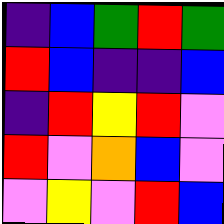[["indigo", "blue", "green", "red", "green"], ["red", "blue", "indigo", "indigo", "blue"], ["indigo", "red", "yellow", "red", "violet"], ["red", "violet", "orange", "blue", "violet"], ["violet", "yellow", "violet", "red", "blue"]]